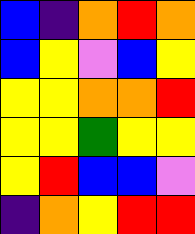[["blue", "indigo", "orange", "red", "orange"], ["blue", "yellow", "violet", "blue", "yellow"], ["yellow", "yellow", "orange", "orange", "red"], ["yellow", "yellow", "green", "yellow", "yellow"], ["yellow", "red", "blue", "blue", "violet"], ["indigo", "orange", "yellow", "red", "red"]]